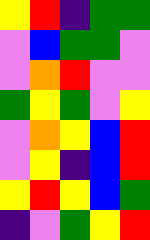[["yellow", "red", "indigo", "green", "green"], ["violet", "blue", "green", "green", "violet"], ["violet", "orange", "red", "violet", "violet"], ["green", "yellow", "green", "violet", "yellow"], ["violet", "orange", "yellow", "blue", "red"], ["violet", "yellow", "indigo", "blue", "red"], ["yellow", "red", "yellow", "blue", "green"], ["indigo", "violet", "green", "yellow", "red"]]